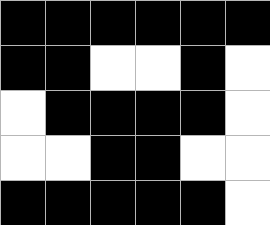[["black", "black", "black", "black", "black", "black"], ["black", "black", "white", "white", "black", "white"], ["white", "black", "black", "black", "black", "white"], ["white", "white", "black", "black", "white", "white"], ["black", "black", "black", "black", "black", "white"]]